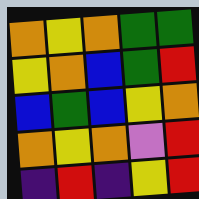[["orange", "yellow", "orange", "green", "green"], ["yellow", "orange", "blue", "green", "red"], ["blue", "green", "blue", "yellow", "orange"], ["orange", "yellow", "orange", "violet", "red"], ["indigo", "red", "indigo", "yellow", "red"]]